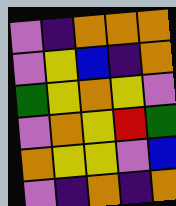[["violet", "indigo", "orange", "orange", "orange"], ["violet", "yellow", "blue", "indigo", "orange"], ["green", "yellow", "orange", "yellow", "violet"], ["violet", "orange", "yellow", "red", "green"], ["orange", "yellow", "yellow", "violet", "blue"], ["violet", "indigo", "orange", "indigo", "orange"]]